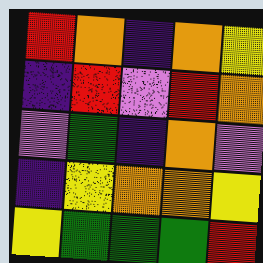[["red", "orange", "indigo", "orange", "yellow"], ["indigo", "red", "violet", "red", "orange"], ["violet", "green", "indigo", "orange", "violet"], ["indigo", "yellow", "orange", "orange", "yellow"], ["yellow", "green", "green", "green", "red"]]